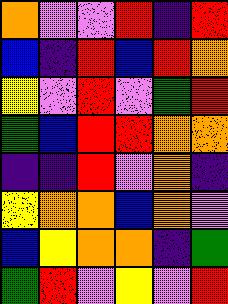[["orange", "violet", "violet", "red", "indigo", "red"], ["blue", "indigo", "red", "blue", "red", "orange"], ["yellow", "violet", "red", "violet", "green", "red"], ["green", "blue", "red", "red", "orange", "orange"], ["indigo", "indigo", "red", "violet", "orange", "indigo"], ["yellow", "orange", "orange", "blue", "orange", "violet"], ["blue", "yellow", "orange", "orange", "indigo", "green"], ["green", "red", "violet", "yellow", "violet", "red"]]